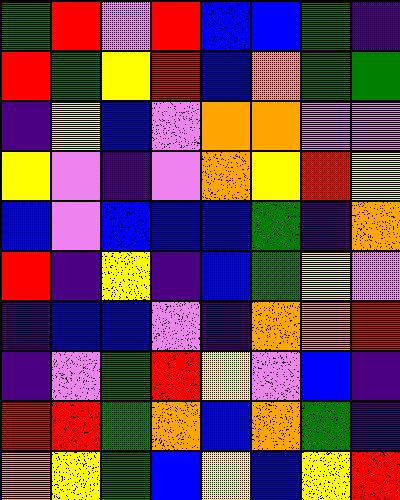[["green", "red", "violet", "red", "blue", "blue", "green", "indigo"], ["red", "green", "yellow", "red", "blue", "orange", "green", "green"], ["indigo", "yellow", "blue", "violet", "orange", "orange", "violet", "violet"], ["yellow", "violet", "indigo", "violet", "orange", "yellow", "red", "yellow"], ["blue", "violet", "blue", "blue", "blue", "green", "indigo", "orange"], ["red", "indigo", "yellow", "indigo", "blue", "green", "yellow", "violet"], ["indigo", "blue", "blue", "violet", "indigo", "orange", "orange", "red"], ["indigo", "violet", "green", "red", "yellow", "violet", "blue", "indigo"], ["red", "red", "green", "orange", "blue", "orange", "green", "indigo"], ["orange", "yellow", "green", "blue", "yellow", "blue", "yellow", "red"]]